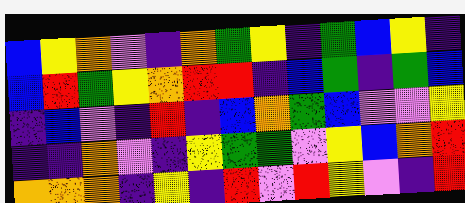[["blue", "yellow", "orange", "violet", "indigo", "orange", "green", "yellow", "indigo", "green", "blue", "yellow", "indigo"], ["blue", "red", "green", "yellow", "orange", "red", "red", "indigo", "blue", "green", "indigo", "green", "blue"], ["indigo", "blue", "violet", "indigo", "red", "indigo", "blue", "orange", "green", "blue", "violet", "violet", "yellow"], ["indigo", "indigo", "orange", "violet", "indigo", "yellow", "green", "green", "violet", "yellow", "blue", "orange", "red"], ["orange", "orange", "orange", "indigo", "yellow", "indigo", "red", "violet", "red", "yellow", "violet", "indigo", "red"]]